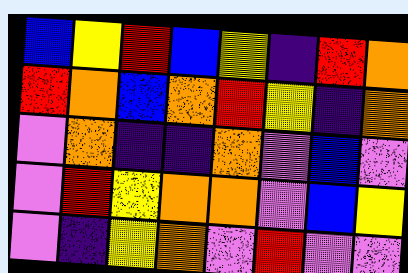[["blue", "yellow", "red", "blue", "yellow", "indigo", "red", "orange"], ["red", "orange", "blue", "orange", "red", "yellow", "indigo", "orange"], ["violet", "orange", "indigo", "indigo", "orange", "violet", "blue", "violet"], ["violet", "red", "yellow", "orange", "orange", "violet", "blue", "yellow"], ["violet", "indigo", "yellow", "orange", "violet", "red", "violet", "violet"]]